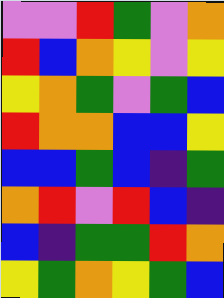[["violet", "violet", "red", "green", "violet", "orange"], ["red", "blue", "orange", "yellow", "violet", "yellow"], ["yellow", "orange", "green", "violet", "green", "blue"], ["red", "orange", "orange", "blue", "blue", "yellow"], ["blue", "blue", "green", "blue", "indigo", "green"], ["orange", "red", "violet", "red", "blue", "indigo"], ["blue", "indigo", "green", "green", "red", "orange"], ["yellow", "green", "orange", "yellow", "green", "blue"]]